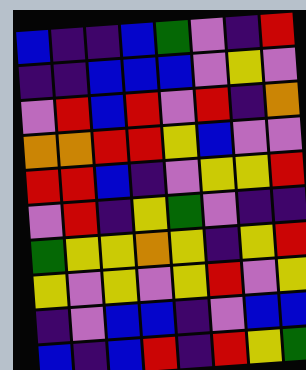[["blue", "indigo", "indigo", "blue", "green", "violet", "indigo", "red"], ["indigo", "indigo", "blue", "blue", "blue", "violet", "yellow", "violet"], ["violet", "red", "blue", "red", "violet", "red", "indigo", "orange"], ["orange", "orange", "red", "red", "yellow", "blue", "violet", "violet"], ["red", "red", "blue", "indigo", "violet", "yellow", "yellow", "red"], ["violet", "red", "indigo", "yellow", "green", "violet", "indigo", "indigo"], ["green", "yellow", "yellow", "orange", "yellow", "indigo", "yellow", "red"], ["yellow", "violet", "yellow", "violet", "yellow", "red", "violet", "yellow"], ["indigo", "violet", "blue", "blue", "indigo", "violet", "blue", "blue"], ["blue", "indigo", "blue", "red", "indigo", "red", "yellow", "green"]]